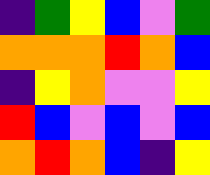[["indigo", "green", "yellow", "blue", "violet", "green"], ["orange", "orange", "orange", "red", "orange", "blue"], ["indigo", "yellow", "orange", "violet", "violet", "yellow"], ["red", "blue", "violet", "blue", "violet", "blue"], ["orange", "red", "orange", "blue", "indigo", "yellow"]]